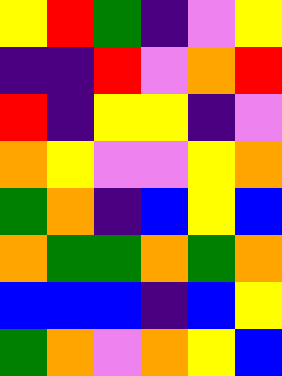[["yellow", "red", "green", "indigo", "violet", "yellow"], ["indigo", "indigo", "red", "violet", "orange", "red"], ["red", "indigo", "yellow", "yellow", "indigo", "violet"], ["orange", "yellow", "violet", "violet", "yellow", "orange"], ["green", "orange", "indigo", "blue", "yellow", "blue"], ["orange", "green", "green", "orange", "green", "orange"], ["blue", "blue", "blue", "indigo", "blue", "yellow"], ["green", "orange", "violet", "orange", "yellow", "blue"]]